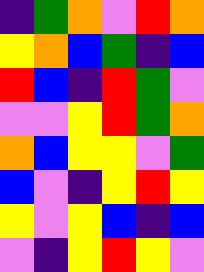[["indigo", "green", "orange", "violet", "red", "orange"], ["yellow", "orange", "blue", "green", "indigo", "blue"], ["red", "blue", "indigo", "red", "green", "violet"], ["violet", "violet", "yellow", "red", "green", "orange"], ["orange", "blue", "yellow", "yellow", "violet", "green"], ["blue", "violet", "indigo", "yellow", "red", "yellow"], ["yellow", "violet", "yellow", "blue", "indigo", "blue"], ["violet", "indigo", "yellow", "red", "yellow", "violet"]]